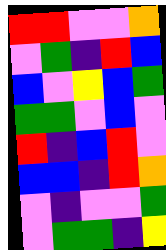[["red", "red", "violet", "violet", "orange"], ["violet", "green", "indigo", "red", "blue"], ["blue", "violet", "yellow", "blue", "green"], ["green", "green", "violet", "blue", "violet"], ["red", "indigo", "blue", "red", "violet"], ["blue", "blue", "indigo", "red", "orange"], ["violet", "indigo", "violet", "violet", "green"], ["violet", "green", "green", "indigo", "yellow"]]